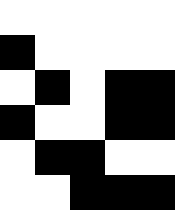[["white", "white", "white", "white", "white"], ["black", "white", "white", "white", "white"], ["white", "black", "white", "black", "black"], ["black", "white", "white", "black", "black"], ["white", "black", "black", "white", "white"], ["white", "white", "black", "black", "black"]]